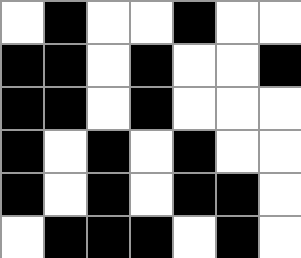[["white", "black", "white", "white", "black", "white", "white"], ["black", "black", "white", "black", "white", "white", "black"], ["black", "black", "white", "black", "white", "white", "white"], ["black", "white", "black", "white", "black", "white", "white"], ["black", "white", "black", "white", "black", "black", "white"], ["white", "black", "black", "black", "white", "black", "white"]]